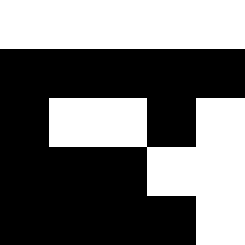[["white", "white", "white", "white", "white"], ["black", "black", "black", "black", "black"], ["black", "white", "white", "black", "white"], ["black", "black", "black", "white", "white"], ["black", "black", "black", "black", "white"]]